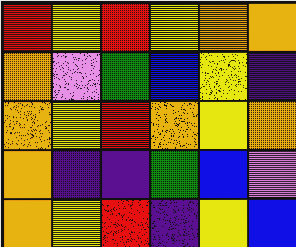[["red", "yellow", "red", "yellow", "orange", "orange"], ["orange", "violet", "green", "blue", "yellow", "indigo"], ["orange", "yellow", "red", "orange", "yellow", "orange"], ["orange", "indigo", "indigo", "green", "blue", "violet"], ["orange", "yellow", "red", "indigo", "yellow", "blue"]]